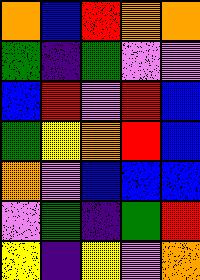[["orange", "blue", "red", "orange", "orange"], ["green", "indigo", "green", "violet", "violet"], ["blue", "red", "violet", "red", "blue"], ["green", "yellow", "orange", "red", "blue"], ["orange", "violet", "blue", "blue", "blue"], ["violet", "green", "indigo", "green", "red"], ["yellow", "indigo", "yellow", "violet", "orange"]]